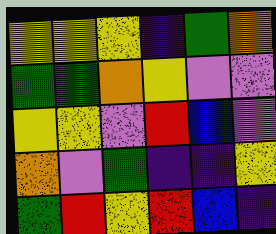[["yellow", "yellow", "yellow", "indigo", "green", "orange"], ["green", "green", "orange", "yellow", "violet", "violet"], ["yellow", "yellow", "violet", "red", "blue", "violet"], ["orange", "violet", "green", "indigo", "indigo", "yellow"], ["green", "red", "yellow", "red", "blue", "indigo"]]